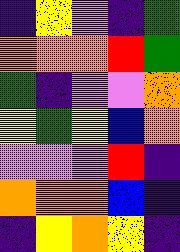[["indigo", "yellow", "violet", "indigo", "green"], ["orange", "orange", "orange", "red", "green"], ["green", "indigo", "violet", "violet", "orange"], ["yellow", "green", "yellow", "blue", "orange"], ["violet", "violet", "violet", "red", "indigo"], ["orange", "orange", "orange", "blue", "indigo"], ["indigo", "yellow", "orange", "yellow", "indigo"]]